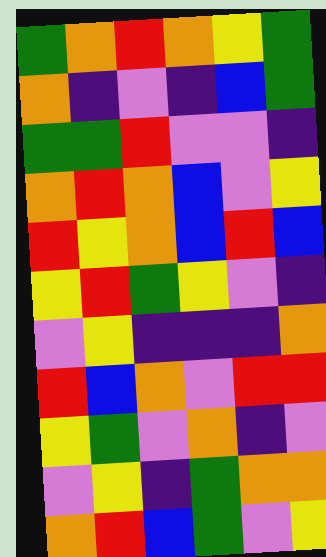[["green", "orange", "red", "orange", "yellow", "green"], ["orange", "indigo", "violet", "indigo", "blue", "green"], ["green", "green", "red", "violet", "violet", "indigo"], ["orange", "red", "orange", "blue", "violet", "yellow"], ["red", "yellow", "orange", "blue", "red", "blue"], ["yellow", "red", "green", "yellow", "violet", "indigo"], ["violet", "yellow", "indigo", "indigo", "indigo", "orange"], ["red", "blue", "orange", "violet", "red", "red"], ["yellow", "green", "violet", "orange", "indigo", "violet"], ["violet", "yellow", "indigo", "green", "orange", "orange"], ["orange", "red", "blue", "green", "violet", "yellow"]]